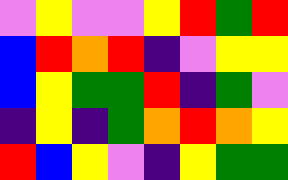[["violet", "yellow", "violet", "violet", "yellow", "red", "green", "red"], ["blue", "red", "orange", "red", "indigo", "violet", "yellow", "yellow"], ["blue", "yellow", "green", "green", "red", "indigo", "green", "violet"], ["indigo", "yellow", "indigo", "green", "orange", "red", "orange", "yellow"], ["red", "blue", "yellow", "violet", "indigo", "yellow", "green", "green"]]